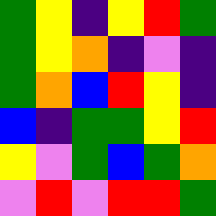[["green", "yellow", "indigo", "yellow", "red", "green"], ["green", "yellow", "orange", "indigo", "violet", "indigo"], ["green", "orange", "blue", "red", "yellow", "indigo"], ["blue", "indigo", "green", "green", "yellow", "red"], ["yellow", "violet", "green", "blue", "green", "orange"], ["violet", "red", "violet", "red", "red", "green"]]